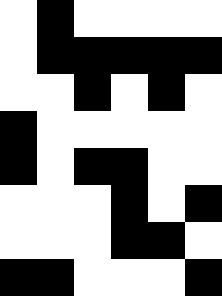[["white", "black", "white", "white", "white", "white"], ["white", "black", "black", "black", "black", "black"], ["white", "white", "black", "white", "black", "white"], ["black", "white", "white", "white", "white", "white"], ["black", "white", "black", "black", "white", "white"], ["white", "white", "white", "black", "white", "black"], ["white", "white", "white", "black", "black", "white"], ["black", "black", "white", "white", "white", "black"]]